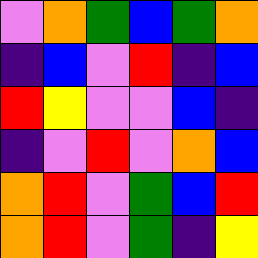[["violet", "orange", "green", "blue", "green", "orange"], ["indigo", "blue", "violet", "red", "indigo", "blue"], ["red", "yellow", "violet", "violet", "blue", "indigo"], ["indigo", "violet", "red", "violet", "orange", "blue"], ["orange", "red", "violet", "green", "blue", "red"], ["orange", "red", "violet", "green", "indigo", "yellow"]]